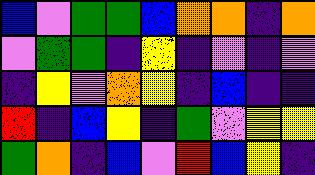[["blue", "violet", "green", "green", "blue", "orange", "orange", "indigo", "orange"], ["violet", "green", "green", "indigo", "yellow", "indigo", "violet", "indigo", "violet"], ["indigo", "yellow", "violet", "orange", "yellow", "indigo", "blue", "indigo", "indigo"], ["red", "indigo", "blue", "yellow", "indigo", "green", "violet", "yellow", "yellow"], ["green", "orange", "indigo", "blue", "violet", "red", "blue", "yellow", "indigo"]]